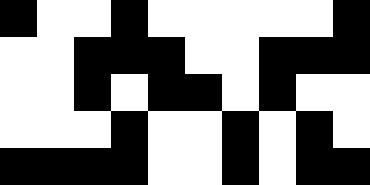[["black", "white", "white", "black", "white", "white", "white", "white", "white", "black"], ["white", "white", "black", "black", "black", "white", "white", "black", "black", "black"], ["white", "white", "black", "white", "black", "black", "white", "black", "white", "white"], ["white", "white", "white", "black", "white", "white", "black", "white", "black", "white"], ["black", "black", "black", "black", "white", "white", "black", "white", "black", "black"]]